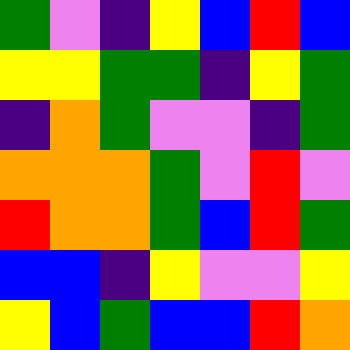[["green", "violet", "indigo", "yellow", "blue", "red", "blue"], ["yellow", "yellow", "green", "green", "indigo", "yellow", "green"], ["indigo", "orange", "green", "violet", "violet", "indigo", "green"], ["orange", "orange", "orange", "green", "violet", "red", "violet"], ["red", "orange", "orange", "green", "blue", "red", "green"], ["blue", "blue", "indigo", "yellow", "violet", "violet", "yellow"], ["yellow", "blue", "green", "blue", "blue", "red", "orange"]]